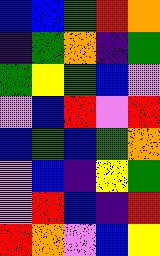[["blue", "blue", "green", "red", "orange"], ["indigo", "green", "orange", "indigo", "green"], ["green", "yellow", "green", "blue", "violet"], ["violet", "blue", "red", "violet", "red"], ["blue", "green", "blue", "green", "orange"], ["violet", "blue", "indigo", "yellow", "green"], ["violet", "red", "blue", "indigo", "red"], ["red", "orange", "violet", "blue", "yellow"]]